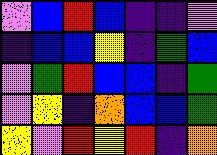[["violet", "blue", "red", "blue", "indigo", "indigo", "violet"], ["indigo", "blue", "blue", "yellow", "indigo", "green", "blue"], ["violet", "green", "red", "blue", "blue", "indigo", "green"], ["violet", "yellow", "indigo", "orange", "blue", "blue", "green"], ["yellow", "violet", "red", "yellow", "red", "indigo", "orange"]]